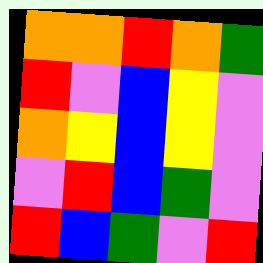[["orange", "orange", "red", "orange", "green"], ["red", "violet", "blue", "yellow", "violet"], ["orange", "yellow", "blue", "yellow", "violet"], ["violet", "red", "blue", "green", "violet"], ["red", "blue", "green", "violet", "red"]]